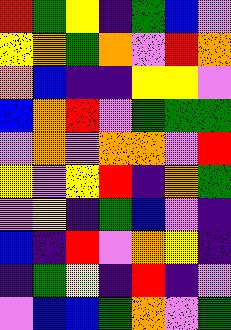[["red", "green", "yellow", "indigo", "green", "blue", "violet"], ["yellow", "orange", "green", "orange", "violet", "red", "orange"], ["orange", "blue", "indigo", "indigo", "yellow", "yellow", "violet"], ["blue", "orange", "red", "violet", "green", "green", "green"], ["violet", "orange", "violet", "orange", "orange", "violet", "red"], ["yellow", "violet", "yellow", "red", "indigo", "orange", "green"], ["violet", "yellow", "indigo", "green", "blue", "violet", "indigo"], ["blue", "indigo", "red", "violet", "orange", "yellow", "indigo"], ["indigo", "green", "yellow", "indigo", "red", "indigo", "violet"], ["violet", "blue", "blue", "green", "orange", "violet", "green"]]